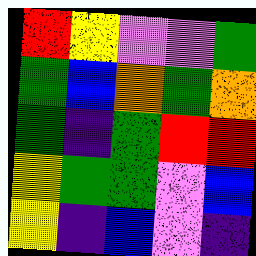[["red", "yellow", "violet", "violet", "green"], ["green", "blue", "orange", "green", "orange"], ["green", "indigo", "green", "red", "red"], ["yellow", "green", "green", "violet", "blue"], ["yellow", "indigo", "blue", "violet", "indigo"]]